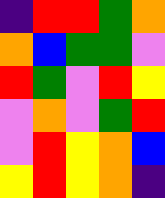[["indigo", "red", "red", "green", "orange"], ["orange", "blue", "green", "green", "violet"], ["red", "green", "violet", "red", "yellow"], ["violet", "orange", "violet", "green", "red"], ["violet", "red", "yellow", "orange", "blue"], ["yellow", "red", "yellow", "orange", "indigo"]]